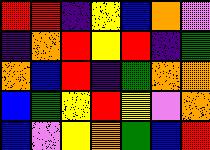[["red", "red", "indigo", "yellow", "blue", "orange", "violet"], ["indigo", "orange", "red", "yellow", "red", "indigo", "green"], ["orange", "blue", "red", "indigo", "green", "orange", "orange"], ["blue", "green", "yellow", "red", "yellow", "violet", "orange"], ["blue", "violet", "yellow", "orange", "green", "blue", "red"]]